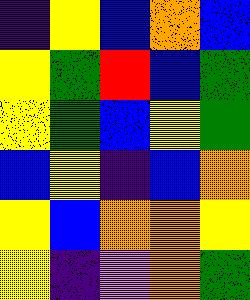[["indigo", "yellow", "blue", "orange", "blue"], ["yellow", "green", "red", "blue", "green"], ["yellow", "green", "blue", "yellow", "green"], ["blue", "yellow", "indigo", "blue", "orange"], ["yellow", "blue", "orange", "orange", "yellow"], ["yellow", "indigo", "violet", "orange", "green"]]